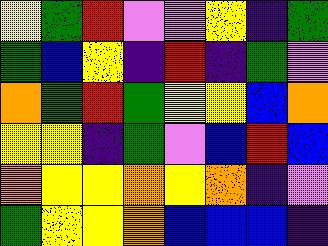[["yellow", "green", "red", "violet", "violet", "yellow", "indigo", "green"], ["green", "blue", "yellow", "indigo", "red", "indigo", "green", "violet"], ["orange", "green", "red", "green", "yellow", "yellow", "blue", "orange"], ["yellow", "yellow", "indigo", "green", "violet", "blue", "red", "blue"], ["orange", "yellow", "yellow", "orange", "yellow", "orange", "indigo", "violet"], ["green", "yellow", "yellow", "orange", "blue", "blue", "blue", "indigo"]]